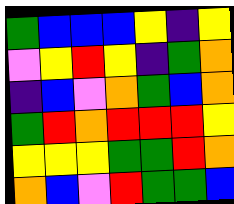[["green", "blue", "blue", "blue", "yellow", "indigo", "yellow"], ["violet", "yellow", "red", "yellow", "indigo", "green", "orange"], ["indigo", "blue", "violet", "orange", "green", "blue", "orange"], ["green", "red", "orange", "red", "red", "red", "yellow"], ["yellow", "yellow", "yellow", "green", "green", "red", "orange"], ["orange", "blue", "violet", "red", "green", "green", "blue"]]